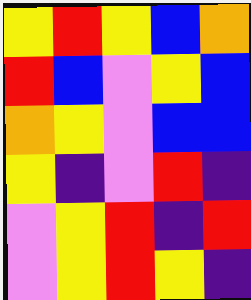[["yellow", "red", "yellow", "blue", "orange"], ["red", "blue", "violet", "yellow", "blue"], ["orange", "yellow", "violet", "blue", "blue"], ["yellow", "indigo", "violet", "red", "indigo"], ["violet", "yellow", "red", "indigo", "red"], ["violet", "yellow", "red", "yellow", "indigo"]]